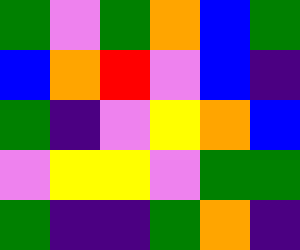[["green", "violet", "green", "orange", "blue", "green"], ["blue", "orange", "red", "violet", "blue", "indigo"], ["green", "indigo", "violet", "yellow", "orange", "blue"], ["violet", "yellow", "yellow", "violet", "green", "green"], ["green", "indigo", "indigo", "green", "orange", "indigo"]]